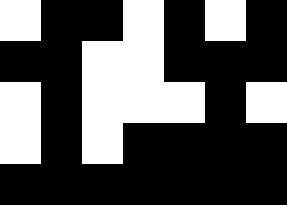[["white", "black", "black", "white", "black", "white", "black"], ["black", "black", "white", "white", "black", "black", "black"], ["white", "black", "white", "white", "white", "black", "white"], ["white", "black", "white", "black", "black", "black", "black"], ["black", "black", "black", "black", "black", "black", "black"]]